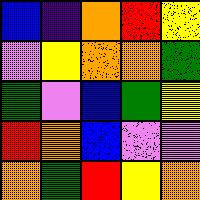[["blue", "indigo", "orange", "red", "yellow"], ["violet", "yellow", "orange", "orange", "green"], ["green", "violet", "blue", "green", "yellow"], ["red", "orange", "blue", "violet", "violet"], ["orange", "green", "red", "yellow", "orange"]]